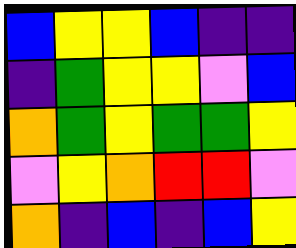[["blue", "yellow", "yellow", "blue", "indigo", "indigo"], ["indigo", "green", "yellow", "yellow", "violet", "blue"], ["orange", "green", "yellow", "green", "green", "yellow"], ["violet", "yellow", "orange", "red", "red", "violet"], ["orange", "indigo", "blue", "indigo", "blue", "yellow"]]